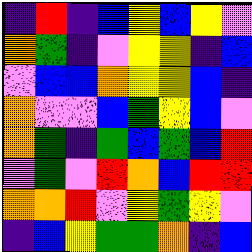[["indigo", "red", "indigo", "blue", "yellow", "blue", "yellow", "violet"], ["orange", "green", "indigo", "violet", "yellow", "yellow", "indigo", "blue"], ["violet", "blue", "blue", "orange", "yellow", "yellow", "blue", "indigo"], ["orange", "violet", "violet", "blue", "green", "yellow", "blue", "violet"], ["orange", "green", "indigo", "green", "blue", "green", "blue", "red"], ["violet", "green", "violet", "red", "orange", "blue", "red", "red"], ["orange", "orange", "red", "violet", "yellow", "green", "yellow", "violet"], ["indigo", "blue", "yellow", "green", "green", "orange", "indigo", "blue"]]